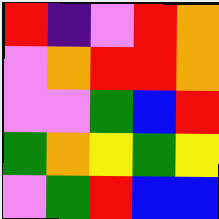[["red", "indigo", "violet", "red", "orange"], ["violet", "orange", "red", "red", "orange"], ["violet", "violet", "green", "blue", "red"], ["green", "orange", "yellow", "green", "yellow"], ["violet", "green", "red", "blue", "blue"]]